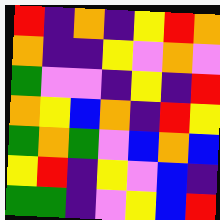[["red", "indigo", "orange", "indigo", "yellow", "red", "orange"], ["orange", "indigo", "indigo", "yellow", "violet", "orange", "violet"], ["green", "violet", "violet", "indigo", "yellow", "indigo", "red"], ["orange", "yellow", "blue", "orange", "indigo", "red", "yellow"], ["green", "orange", "green", "violet", "blue", "orange", "blue"], ["yellow", "red", "indigo", "yellow", "violet", "blue", "indigo"], ["green", "green", "indigo", "violet", "yellow", "blue", "red"]]